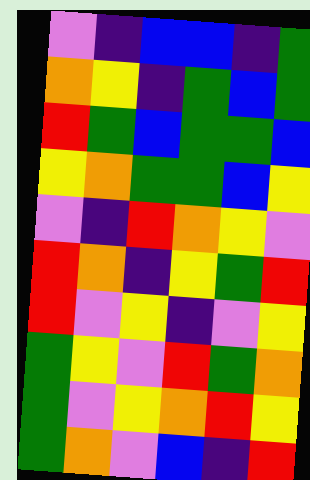[["violet", "indigo", "blue", "blue", "indigo", "green"], ["orange", "yellow", "indigo", "green", "blue", "green"], ["red", "green", "blue", "green", "green", "blue"], ["yellow", "orange", "green", "green", "blue", "yellow"], ["violet", "indigo", "red", "orange", "yellow", "violet"], ["red", "orange", "indigo", "yellow", "green", "red"], ["red", "violet", "yellow", "indigo", "violet", "yellow"], ["green", "yellow", "violet", "red", "green", "orange"], ["green", "violet", "yellow", "orange", "red", "yellow"], ["green", "orange", "violet", "blue", "indigo", "red"]]